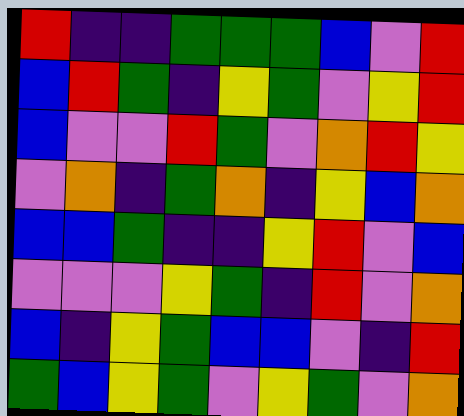[["red", "indigo", "indigo", "green", "green", "green", "blue", "violet", "red"], ["blue", "red", "green", "indigo", "yellow", "green", "violet", "yellow", "red"], ["blue", "violet", "violet", "red", "green", "violet", "orange", "red", "yellow"], ["violet", "orange", "indigo", "green", "orange", "indigo", "yellow", "blue", "orange"], ["blue", "blue", "green", "indigo", "indigo", "yellow", "red", "violet", "blue"], ["violet", "violet", "violet", "yellow", "green", "indigo", "red", "violet", "orange"], ["blue", "indigo", "yellow", "green", "blue", "blue", "violet", "indigo", "red"], ["green", "blue", "yellow", "green", "violet", "yellow", "green", "violet", "orange"]]